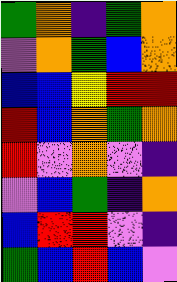[["green", "orange", "indigo", "green", "orange"], ["violet", "orange", "green", "blue", "orange"], ["blue", "blue", "yellow", "red", "red"], ["red", "blue", "orange", "green", "orange"], ["red", "violet", "orange", "violet", "indigo"], ["violet", "blue", "green", "indigo", "orange"], ["blue", "red", "red", "violet", "indigo"], ["green", "blue", "red", "blue", "violet"]]